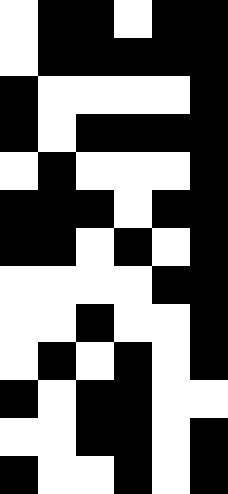[["white", "black", "black", "white", "black", "black"], ["white", "black", "black", "black", "black", "black"], ["black", "white", "white", "white", "white", "black"], ["black", "white", "black", "black", "black", "black"], ["white", "black", "white", "white", "white", "black"], ["black", "black", "black", "white", "black", "black"], ["black", "black", "white", "black", "white", "black"], ["white", "white", "white", "white", "black", "black"], ["white", "white", "black", "white", "white", "black"], ["white", "black", "white", "black", "white", "black"], ["black", "white", "black", "black", "white", "white"], ["white", "white", "black", "black", "white", "black"], ["black", "white", "white", "black", "white", "black"]]